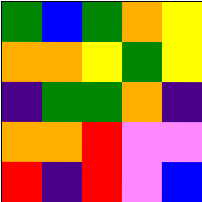[["green", "blue", "green", "orange", "yellow"], ["orange", "orange", "yellow", "green", "yellow"], ["indigo", "green", "green", "orange", "indigo"], ["orange", "orange", "red", "violet", "violet"], ["red", "indigo", "red", "violet", "blue"]]